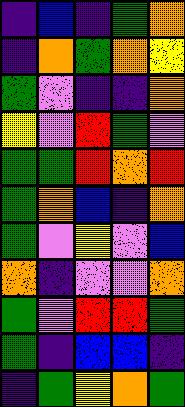[["indigo", "blue", "indigo", "green", "orange"], ["indigo", "orange", "green", "orange", "yellow"], ["green", "violet", "indigo", "indigo", "orange"], ["yellow", "violet", "red", "green", "violet"], ["green", "green", "red", "orange", "red"], ["green", "orange", "blue", "indigo", "orange"], ["green", "violet", "yellow", "violet", "blue"], ["orange", "indigo", "violet", "violet", "orange"], ["green", "violet", "red", "red", "green"], ["green", "indigo", "blue", "blue", "indigo"], ["indigo", "green", "yellow", "orange", "green"]]